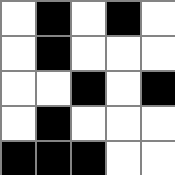[["white", "black", "white", "black", "white"], ["white", "black", "white", "white", "white"], ["white", "white", "black", "white", "black"], ["white", "black", "white", "white", "white"], ["black", "black", "black", "white", "white"]]